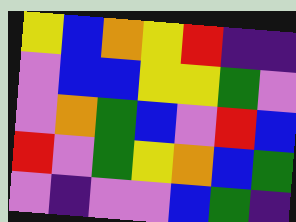[["yellow", "blue", "orange", "yellow", "red", "indigo", "indigo"], ["violet", "blue", "blue", "yellow", "yellow", "green", "violet"], ["violet", "orange", "green", "blue", "violet", "red", "blue"], ["red", "violet", "green", "yellow", "orange", "blue", "green"], ["violet", "indigo", "violet", "violet", "blue", "green", "indigo"]]